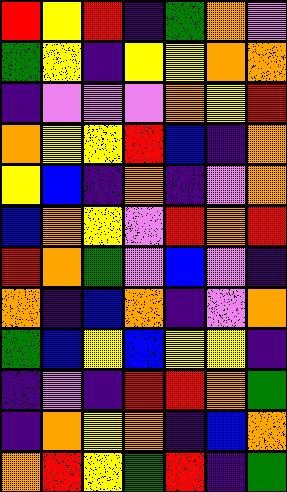[["red", "yellow", "red", "indigo", "green", "orange", "violet"], ["green", "yellow", "indigo", "yellow", "yellow", "orange", "orange"], ["indigo", "violet", "violet", "violet", "orange", "yellow", "red"], ["orange", "yellow", "yellow", "red", "blue", "indigo", "orange"], ["yellow", "blue", "indigo", "orange", "indigo", "violet", "orange"], ["blue", "orange", "yellow", "violet", "red", "orange", "red"], ["red", "orange", "green", "violet", "blue", "violet", "indigo"], ["orange", "indigo", "blue", "orange", "indigo", "violet", "orange"], ["green", "blue", "yellow", "blue", "yellow", "yellow", "indigo"], ["indigo", "violet", "indigo", "red", "red", "orange", "green"], ["indigo", "orange", "yellow", "orange", "indigo", "blue", "orange"], ["orange", "red", "yellow", "green", "red", "indigo", "green"]]